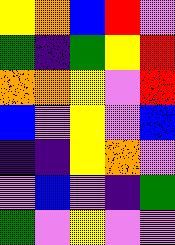[["yellow", "orange", "blue", "red", "violet"], ["green", "indigo", "green", "yellow", "red"], ["orange", "orange", "yellow", "violet", "red"], ["blue", "violet", "yellow", "violet", "blue"], ["indigo", "indigo", "yellow", "orange", "violet"], ["violet", "blue", "violet", "indigo", "green"], ["green", "violet", "yellow", "violet", "violet"]]